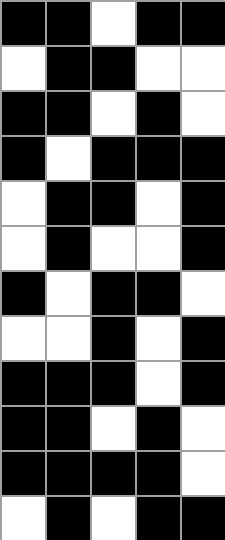[["black", "black", "white", "black", "black"], ["white", "black", "black", "white", "white"], ["black", "black", "white", "black", "white"], ["black", "white", "black", "black", "black"], ["white", "black", "black", "white", "black"], ["white", "black", "white", "white", "black"], ["black", "white", "black", "black", "white"], ["white", "white", "black", "white", "black"], ["black", "black", "black", "white", "black"], ["black", "black", "white", "black", "white"], ["black", "black", "black", "black", "white"], ["white", "black", "white", "black", "black"]]